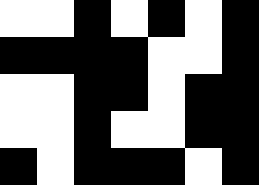[["white", "white", "black", "white", "black", "white", "black"], ["black", "black", "black", "black", "white", "white", "black"], ["white", "white", "black", "black", "white", "black", "black"], ["white", "white", "black", "white", "white", "black", "black"], ["black", "white", "black", "black", "black", "white", "black"]]